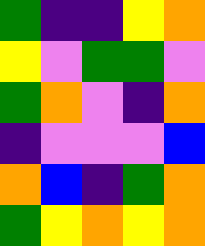[["green", "indigo", "indigo", "yellow", "orange"], ["yellow", "violet", "green", "green", "violet"], ["green", "orange", "violet", "indigo", "orange"], ["indigo", "violet", "violet", "violet", "blue"], ["orange", "blue", "indigo", "green", "orange"], ["green", "yellow", "orange", "yellow", "orange"]]